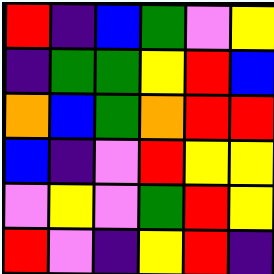[["red", "indigo", "blue", "green", "violet", "yellow"], ["indigo", "green", "green", "yellow", "red", "blue"], ["orange", "blue", "green", "orange", "red", "red"], ["blue", "indigo", "violet", "red", "yellow", "yellow"], ["violet", "yellow", "violet", "green", "red", "yellow"], ["red", "violet", "indigo", "yellow", "red", "indigo"]]